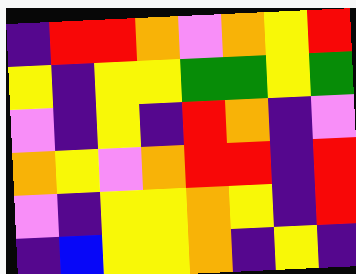[["indigo", "red", "red", "orange", "violet", "orange", "yellow", "red"], ["yellow", "indigo", "yellow", "yellow", "green", "green", "yellow", "green"], ["violet", "indigo", "yellow", "indigo", "red", "orange", "indigo", "violet"], ["orange", "yellow", "violet", "orange", "red", "red", "indigo", "red"], ["violet", "indigo", "yellow", "yellow", "orange", "yellow", "indigo", "red"], ["indigo", "blue", "yellow", "yellow", "orange", "indigo", "yellow", "indigo"]]